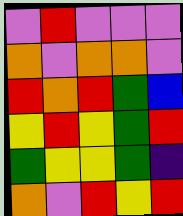[["violet", "red", "violet", "violet", "violet"], ["orange", "violet", "orange", "orange", "violet"], ["red", "orange", "red", "green", "blue"], ["yellow", "red", "yellow", "green", "red"], ["green", "yellow", "yellow", "green", "indigo"], ["orange", "violet", "red", "yellow", "red"]]